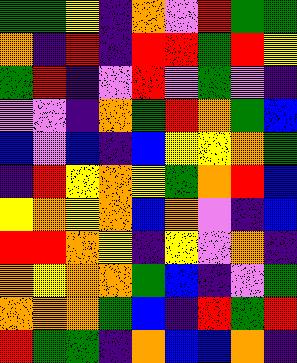[["green", "green", "yellow", "indigo", "orange", "violet", "red", "green", "green"], ["orange", "indigo", "red", "indigo", "red", "red", "green", "red", "yellow"], ["green", "red", "indigo", "violet", "red", "violet", "green", "violet", "indigo"], ["violet", "violet", "indigo", "orange", "green", "red", "orange", "green", "blue"], ["blue", "violet", "blue", "indigo", "blue", "yellow", "yellow", "orange", "green"], ["indigo", "red", "yellow", "orange", "yellow", "green", "orange", "red", "blue"], ["yellow", "orange", "yellow", "orange", "blue", "orange", "violet", "indigo", "blue"], ["red", "red", "orange", "yellow", "indigo", "yellow", "violet", "orange", "indigo"], ["orange", "yellow", "orange", "orange", "green", "blue", "indigo", "violet", "green"], ["orange", "orange", "orange", "green", "blue", "indigo", "red", "green", "red"], ["red", "green", "green", "indigo", "orange", "blue", "blue", "orange", "indigo"]]